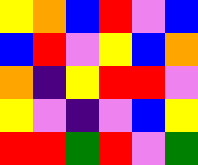[["yellow", "orange", "blue", "red", "violet", "blue"], ["blue", "red", "violet", "yellow", "blue", "orange"], ["orange", "indigo", "yellow", "red", "red", "violet"], ["yellow", "violet", "indigo", "violet", "blue", "yellow"], ["red", "red", "green", "red", "violet", "green"]]